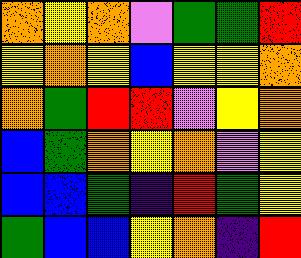[["orange", "yellow", "orange", "violet", "green", "green", "red"], ["yellow", "orange", "yellow", "blue", "yellow", "yellow", "orange"], ["orange", "green", "red", "red", "violet", "yellow", "orange"], ["blue", "green", "orange", "yellow", "orange", "violet", "yellow"], ["blue", "blue", "green", "indigo", "red", "green", "yellow"], ["green", "blue", "blue", "yellow", "orange", "indigo", "red"]]